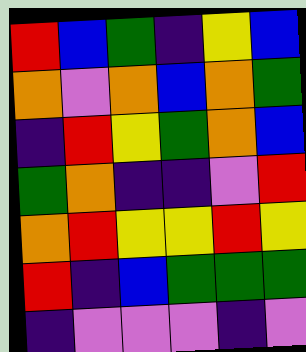[["red", "blue", "green", "indigo", "yellow", "blue"], ["orange", "violet", "orange", "blue", "orange", "green"], ["indigo", "red", "yellow", "green", "orange", "blue"], ["green", "orange", "indigo", "indigo", "violet", "red"], ["orange", "red", "yellow", "yellow", "red", "yellow"], ["red", "indigo", "blue", "green", "green", "green"], ["indigo", "violet", "violet", "violet", "indigo", "violet"]]